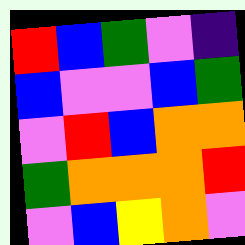[["red", "blue", "green", "violet", "indigo"], ["blue", "violet", "violet", "blue", "green"], ["violet", "red", "blue", "orange", "orange"], ["green", "orange", "orange", "orange", "red"], ["violet", "blue", "yellow", "orange", "violet"]]